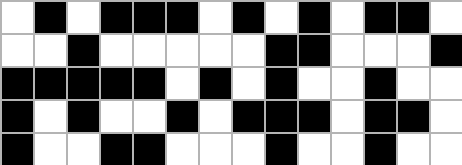[["white", "black", "white", "black", "black", "black", "white", "black", "white", "black", "white", "black", "black", "white"], ["white", "white", "black", "white", "white", "white", "white", "white", "black", "black", "white", "white", "white", "black"], ["black", "black", "black", "black", "black", "white", "black", "white", "black", "white", "white", "black", "white", "white"], ["black", "white", "black", "white", "white", "black", "white", "black", "black", "black", "white", "black", "black", "white"], ["black", "white", "white", "black", "black", "white", "white", "white", "black", "white", "white", "black", "white", "white"]]